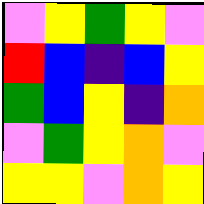[["violet", "yellow", "green", "yellow", "violet"], ["red", "blue", "indigo", "blue", "yellow"], ["green", "blue", "yellow", "indigo", "orange"], ["violet", "green", "yellow", "orange", "violet"], ["yellow", "yellow", "violet", "orange", "yellow"]]